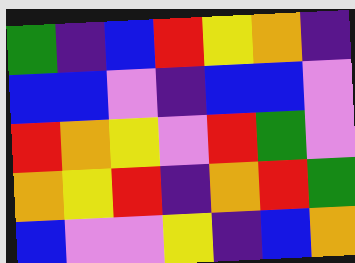[["green", "indigo", "blue", "red", "yellow", "orange", "indigo"], ["blue", "blue", "violet", "indigo", "blue", "blue", "violet"], ["red", "orange", "yellow", "violet", "red", "green", "violet"], ["orange", "yellow", "red", "indigo", "orange", "red", "green"], ["blue", "violet", "violet", "yellow", "indigo", "blue", "orange"]]